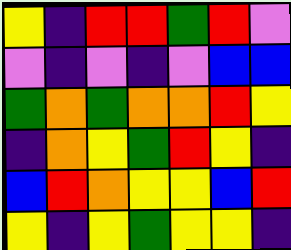[["yellow", "indigo", "red", "red", "green", "red", "violet"], ["violet", "indigo", "violet", "indigo", "violet", "blue", "blue"], ["green", "orange", "green", "orange", "orange", "red", "yellow"], ["indigo", "orange", "yellow", "green", "red", "yellow", "indigo"], ["blue", "red", "orange", "yellow", "yellow", "blue", "red"], ["yellow", "indigo", "yellow", "green", "yellow", "yellow", "indigo"]]